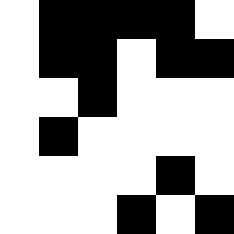[["white", "black", "black", "black", "black", "white"], ["white", "black", "black", "white", "black", "black"], ["white", "white", "black", "white", "white", "white"], ["white", "black", "white", "white", "white", "white"], ["white", "white", "white", "white", "black", "white"], ["white", "white", "white", "black", "white", "black"]]